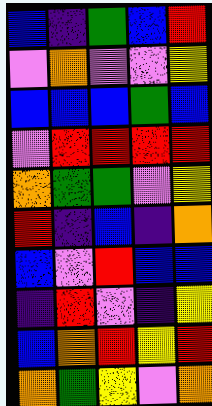[["blue", "indigo", "green", "blue", "red"], ["violet", "orange", "violet", "violet", "yellow"], ["blue", "blue", "blue", "green", "blue"], ["violet", "red", "red", "red", "red"], ["orange", "green", "green", "violet", "yellow"], ["red", "indigo", "blue", "indigo", "orange"], ["blue", "violet", "red", "blue", "blue"], ["indigo", "red", "violet", "indigo", "yellow"], ["blue", "orange", "red", "yellow", "red"], ["orange", "green", "yellow", "violet", "orange"]]